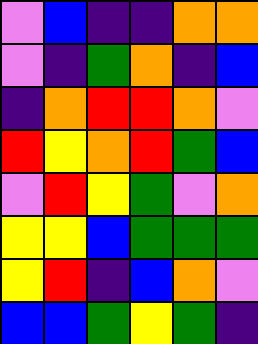[["violet", "blue", "indigo", "indigo", "orange", "orange"], ["violet", "indigo", "green", "orange", "indigo", "blue"], ["indigo", "orange", "red", "red", "orange", "violet"], ["red", "yellow", "orange", "red", "green", "blue"], ["violet", "red", "yellow", "green", "violet", "orange"], ["yellow", "yellow", "blue", "green", "green", "green"], ["yellow", "red", "indigo", "blue", "orange", "violet"], ["blue", "blue", "green", "yellow", "green", "indigo"]]